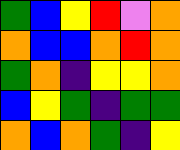[["green", "blue", "yellow", "red", "violet", "orange"], ["orange", "blue", "blue", "orange", "red", "orange"], ["green", "orange", "indigo", "yellow", "yellow", "orange"], ["blue", "yellow", "green", "indigo", "green", "green"], ["orange", "blue", "orange", "green", "indigo", "yellow"]]